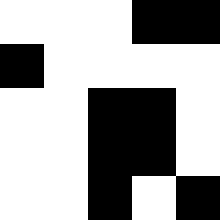[["white", "white", "white", "black", "black"], ["black", "white", "white", "white", "white"], ["white", "white", "black", "black", "white"], ["white", "white", "black", "black", "white"], ["white", "white", "black", "white", "black"]]